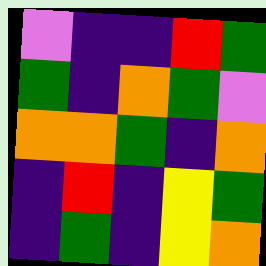[["violet", "indigo", "indigo", "red", "green"], ["green", "indigo", "orange", "green", "violet"], ["orange", "orange", "green", "indigo", "orange"], ["indigo", "red", "indigo", "yellow", "green"], ["indigo", "green", "indigo", "yellow", "orange"]]